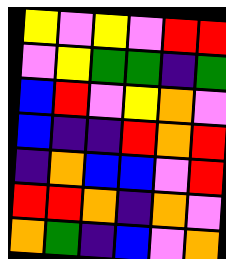[["yellow", "violet", "yellow", "violet", "red", "red"], ["violet", "yellow", "green", "green", "indigo", "green"], ["blue", "red", "violet", "yellow", "orange", "violet"], ["blue", "indigo", "indigo", "red", "orange", "red"], ["indigo", "orange", "blue", "blue", "violet", "red"], ["red", "red", "orange", "indigo", "orange", "violet"], ["orange", "green", "indigo", "blue", "violet", "orange"]]